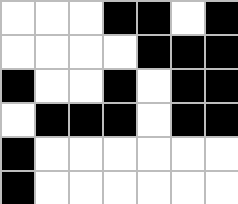[["white", "white", "white", "black", "black", "white", "black"], ["white", "white", "white", "white", "black", "black", "black"], ["black", "white", "white", "black", "white", "black", "black"], ["white", "black", "black", "black", "white", "black", "black"], ["black", "white", "white", "white", "white", "white", "white"], ["black", "white", "white", "white", "white", "white", "white"]]